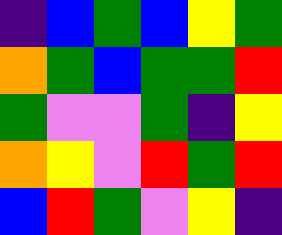[["indigo", "blue", "green", "blue", "yellow", "green"], ["orange", "green", "blue", "green", "green", "red"], ["green", "violet", "violet", "green", "indigo", "yellow"], ["orange", "yellow", "violet", "red", "green", "red"], ["blue", "red", "green", "violet", "yellow", "indigo"]]